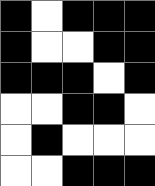[["black", "white", "black", "black", "black"], ["black", "white", "white", "black", "black"], ["black", "black", "black", "white", "black"], ["white", "white", "black", "black", "white"], ["white", "black", "white", "white", "white"], ["white", "white", "black", "black", "black"]]